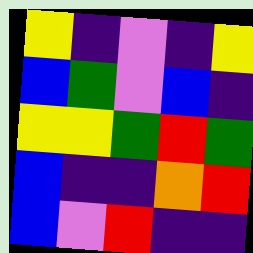[["yellow", "indigo", "violet", "indigo", "yellow"], ["blue", "green", "violet", "blue", "indigo"], ["yellow", "yellow", "green", "red", "green"], ["blue", "indigo", "indigo", "orange", "red"], ["blue", "violet", "red", "indigo", "indigo"]]